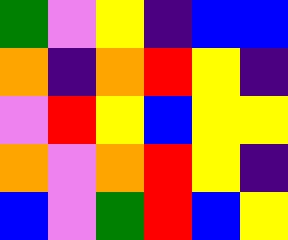[["green", "violet", "yellow", "indigo", "blue", "blue"], ["orange", "indigo", "orange", "red", "yellow", "indigo"], ["violet", "red", "yellow", "blue", "yellow", "yellow"], ["orange", "violet", "orange", "red", "yellow", "indigo"], ["blue", "violet", "green", "red", "blue", "yellow"]]